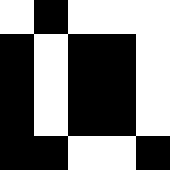[["white", "black", "white", "white", "white"], ["black", "white", "black", "black", "white"], ["black", "white", "black", "black", "white"], ["black", "white", "black", "black", "white"], ["black", "black", "white", "white", "black"]]